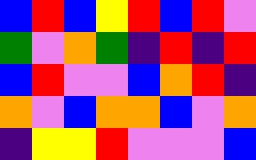[["blue", "red", "blue", "yellow", "red", "blue", "red", "violet"], ["green", "violet", "orange", "green", "indigo", "red", "indigo", "red"], ["blue", "red", "violet", "violet", "blue", "orange", "red", "indigo"], ["orange", "violet", "blue", "orange", "orange", "blue", "violet", "orange"], ["indigo", "yellow", "yellow", "red", "violet", "violet", "violet", "blue"]]